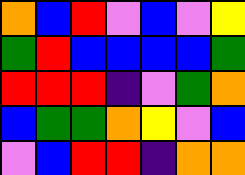[["orange", "blue", "red", "violet", "blue", "violet", "yellow"], ["green", "red", "blue", "blue", "blue", "blue", "green"], ["red", "red", "red", "indigo", "violet", "green", "orange"], ["blue", "green", "green", "orange", "yellow", "violet", "blue"], ["violet", "blue", "red", "red", "indigo", "orange", "orange"]]